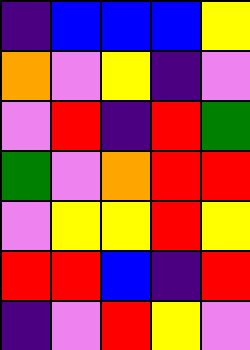[["indigo", "blue", "blue", "blue", "yellow"], ["orange", "violet", "yellow", "indigo", "violet"], ["violet", "red", "indigo", "red", "green"], ["green", "violet", "orange", "red", "red"], ["violet", "yellow", "yellow", "red", "yellow"], ["red", "red", "blue", "indigo", "red"], ["indigo", "violet", "red", "yellow", "violet"]]